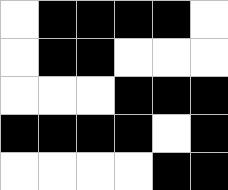[["white", "black", "black", "black", "black", "white"], ["white", "black", "black", "white", "white", "white"], ["white", "white", "white", "black", "black", "black"], ["black", "black", "black", "black", "white", "black"], ["white", "white", "white", "white", "black", "black"]]